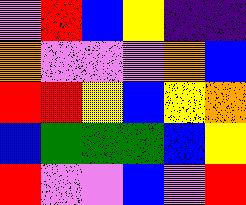[["violet", "red", "blue", "yellow", "indigo", "indigo"], ["orange", "violet", "violet", "violet", "orange", "blue"], ["red", "red", "yellow", "blue", "yellow", "orange"], ["blue", "green", "green", "green", "blue", "yellow"], ["red", "violet", "violet", "blue", "violet", "red"]]